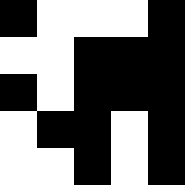[["black", "white", "white", "white", "black"], ["white", "white", "black", "black", "black"], ["black", "white", "black", "black", "black"], ["white", "black", "black", "white", "black"], ["white", "white", "black", "white", "black"]]